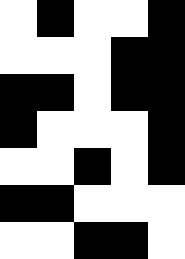[["white", "black", "white", "white", "black"], ["white", "white", "white", "black", "black"], ["black", "black", "white", "black", "black"], ["black", "white", "white", "white", "black"], ["white", "white", "black", "white", "black"], ["black", "black", "white", "white", "white"], ["white", "white", "black", "black", "white"]]